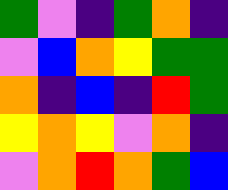[["green", "violet", "indigo", "green", "orange", "indigo"], ["violet", "blue", "orange", "yellow", "green", "green"], ["orange", "indigo", "blue", "indigo", "red", "green"], ["yellow", "orange", "yellow", "violet", "orange", "indigo"], ["violet", "orange", "red", "orange", "green", "blue"]]